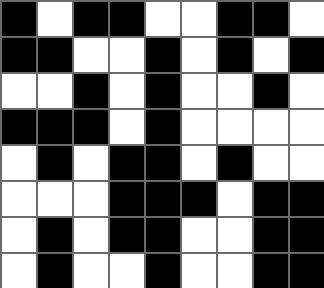[["black", "white", "black", "black", "white", "white", "black", "black", "white"], ["black", "black", "white", "white", "black", "white", "black", "white", "black"], ["white", "white", "black", "white", "black", "white", "white", "black", "white"], ["black", "black", "black", "white", "black", "white", "white", "white", "white"], ["white", "black", "white", "black", "black", "white", "black", "white", "white"], ["white", "white", "white", "black", "black", "black", "white", "black", "black"], ["white", "black", "white", "black", "black", "white", "white", "black", "black"], ["white", "black", "white", "white", "black", "white", "white", "black", "black"]]